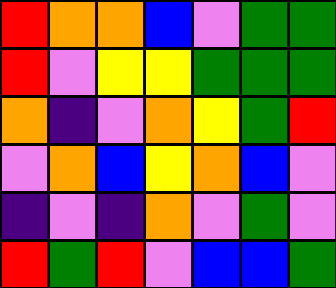[["red", "orange", "orange", "blue", "violet", "green", "green"], ["red", "violet", "yellow", "yellow", "green", "green", "green"], ["orange", "indigo", "violet", "orange", "yellow", "green", "red"], ["violet", "orange", "blue", "yellow", "orange", "blue", "violet"], ["indigo", "violet", "indigo", "orange", "violet", "green", "violet"], ["red", "green", "red", "violet", "blue", "blue", "green"]]